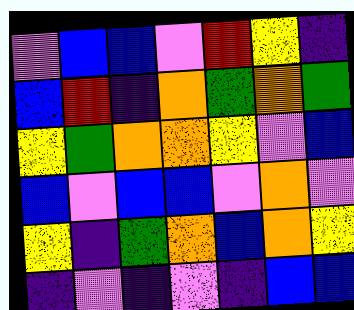[["violet", "blue", "blue", "violet", "red", "yellow", "indigo"], ["blue", "red", "indigo", "orange", "green", "orange", "green"], ["yellow", "green", "orange", "orange", "yellow", "violet", "blue"], ["blue", "violet", "blue", "blue", "violet", "orange", "violet"], ["yellow", "indigo", "green", "orange", "blue", "orange", "yellow"], ["indigo", "violet", "indigo", "violet", "indigo", "blue", "blue"]]